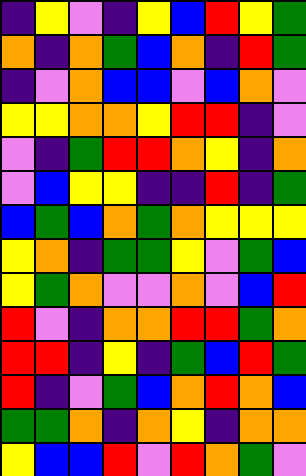[["indigo", "yellow", "violet", "indigo", "yellow", "blue", "red", "yellow", "green"], ["orange", "indigo", "orange", "green", "blue", "orange", "indigo", "red", "green"], ["indigo", "violet", "orange", "blue", "blue", "violet", "blue", "orange", "violet"], ["yellow", "yellow", "orange", "orange", "yellow", "red", "red", "indigo", "violet"], ["violet", "indigo", "green", "red", "red", "orange", "yellow", "indigo", "orange"], ["violet", "blue", "yellow", "yellow", "indigo", "indigo", "red", "indigo", "green"], ["blue", "green", "blue", "orange", "green", "orange", "yellow", "yellow", "yellow"], ["yellow", "orange", "indigo", "green", "green", "yellow", "violet", "green", "blue"], ["yellow", "green", "orange", "violet", "violet", "orange", "violet", "blue", "red"], ["red", "violet", "indigo", "orange", "orange", "red", "red", "green", "orange"], ["red", "red", "indigo", "yellow", "indigo", "green", "blue", "red", "green"], ["red", "indigo", "violet", "green", "blue", "orange", "red", "orange", "blue"], ["green", "green", "orange", "indigo", "orange", "yellow", "indigo", "orange", "orange"], ["yellow", "blue", "blue", "red", "violet", "red", "orange", "green", "violet"]]